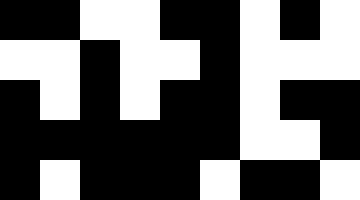[["black", "black", "white", "white", "black", "black", "white", "black", "white"], ["white", "white", "black", "white", "white", "black", "white", "white", "white"], ["black", "white", "black", "white", "black", "black", "white", "black", "black"], ["black", "black", "black", "black", "black", "black", "white", "white", "black"], ["black", "white", "black", "black", "black", "white", "black", "black", "white"]]